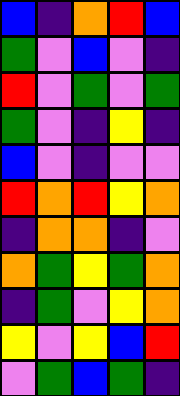[["blue", "indigo", "orange", "red", "blue"], ["green", "violet", "blue", "violet", "indigo"], ["red", "violet", "green", "violet", "green"], ["green", "violet", "indigo", "yellow", "indigo"], ["blue", "violet", "indigo", "violet", "violet"], ["red", "orange", "red", "yellow", "orange"], ["indigo", "orange", "orange", "indigo", "violet"], ["orange", "green", "yellow", "green", "orange"], ["indigo", "green", "violet", "yellow", "orange"], ["yellow", "violet", "yellow", "blue", "red"], ["violet", "green", "blue", "green", "indigo"]]